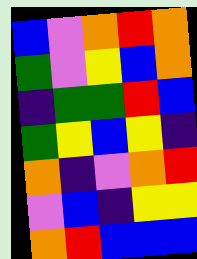[["blue", "violet", "orange", "red", "orange"], ["green", "violet", "yellow", "blue", "orange"], ["indigo", "green", "green", "red", "blue"], ["green", "yellow", "blue", "yellow", "indigo"], ["orange", "indigo", "violet", "orange", "red"], ["violet", "blue", "indigo", "yellow", "yellow"], ["orange", "red", "blue", "blue", "blue"]]